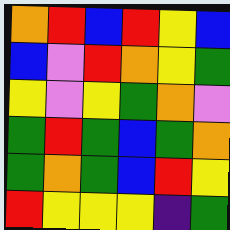[["orange", "red", "blue", "red", "yellow", "blue"], ["blue", "violet", "red", "orange", "yellow", "green"], ["yellow", "violet", "yellow", "green", "orange", "violet"], ["green", "red", "green", "blue", "green", "orange"], ["green", "orange", "green", "blue", "red", "yellow"], ["red", "yellow", "yellow", "yellow", "indigo", "green"]]